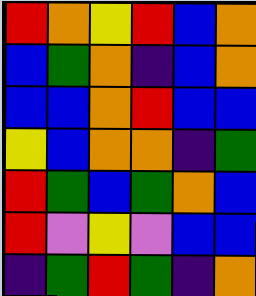[["red", "orange", "yellow", "red", "blue", "orange"], ["blue", "green", "orange", "indigo", "blue", "orange"], ["blue", "blue", "orange", "red", "blue", "blue"], ["yellow", "blue", "orange", "orange", "indigo", "green"], ["red", "green", "blue", "green", "orange", "blue"], ["red", "violet", "yellow", "violet", "blue", "blue"], ["indigo", "green", "red", "green", "indigo", "orange"]]